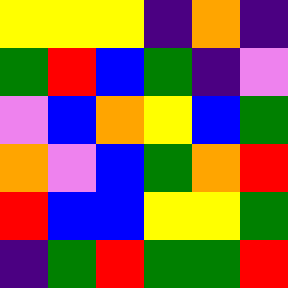[["yellow", "yellow", "yellow", "indigo", "orange", "indigo"], ["green", "red", "blue", "green", "indigo", "violet"], ["violet", "blue", "orange", "yellow", "blue", "green"], ["orange", "violet", "blue", "green", "orange", "red"], ["red", "blue", "blue", "yellow", "yellow", "green"], ["indigo", "green", "red", "green", "green", "red"]]